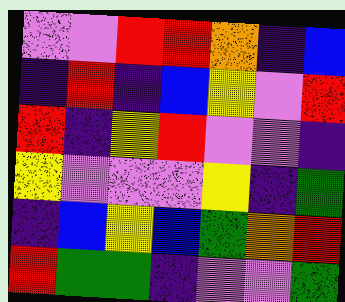[["violet", "violet", "red", "red", "orange", "indigo", "blue"], ["indigo", "red", "indigo", "blue", "yellow", "violet", "red"], ["red", "indigo", "yellow", "red", "violet", "violet", "indigo"], ["yellow", "violet", "violet", "violet", "yellow", "indigo", "green"], ["indigo", "blue", "yellow", "blue", "green", "orange", "red"], ["red", "green", "green", "indigo", "violet", "violet", "green"]]